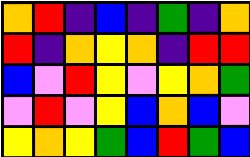[["orange", "red", "indigo", "blue", "indigo", "green", "indigo", "orange"], ["red", "indigo", "orange", "yellow", "orange", "indigo", "red", "red"], ["blue", "violet", "red", "yellow", "violet", "yellow", "orange", "green"], ["violet", "red", "violet", "yellow", "blue", "orange", "blue", "violet"], ["yellow", "orange", "yellow", "green", "blue", "red", "green", "blue"]]